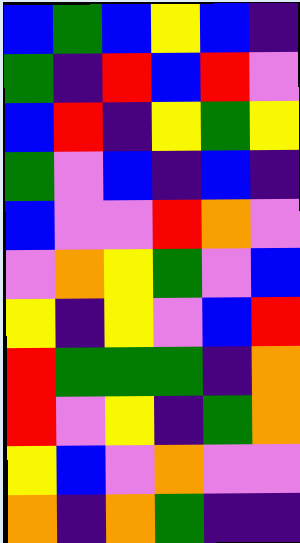[["blue", "green", "blue", "yellow", "blue", "indigo"], ["green", "indigo", "red", "blue", "red", "violet"], ["blue", "red", "indigo", "yellow", "green", "yellow"], ["green", "violet", "blue", "indigo", "blue", "indigo"], ["blue", "violet", "violet", "red", "orange", "violet"], ["violet", "orange", "yellow", "green", "violet", "blue"], ["yellow", "indigo", "yellow", "violet", "blue", "red"], ["red", "green", "green", "green", "indigo", "orange"], ["red", "violet", "yellow", "indigo", "green", "orange"], ["yellow", "blue", "violet", "orange", "violet", "violet"], ["orange", "indigo", "orange", "green", "indigo", "indigo"]]